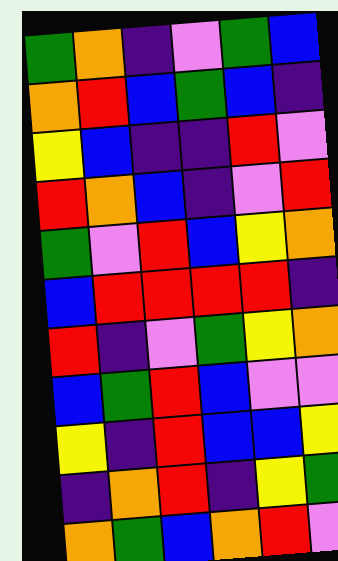[["green", "orange", "indigo", "violet", "green", "blue"], ["orange", "red", "blue", "green", "blue", "indigo"], ["yellow", "blue", "indigo", "indigo", "red", "violet"], ["red", "orange", "blue", "indigo", "violet", "red"], ["green", "violet", "red", "blue", "yellow", "orange"], ["blue", "red", "red", "red", "red", "indigo"], ["red", "indigo", "violet", "green", "yellow", "orange"], ["blue", "green", "red", "blue", "violet", "violet"], ["yellow", "indigo", "red", "blue", "blue", "yellow"], ["indigo", "orange", "red", "indigo", "yellow", "green"], ["orange", "green", "blue", "orange", "red", "violet"]]